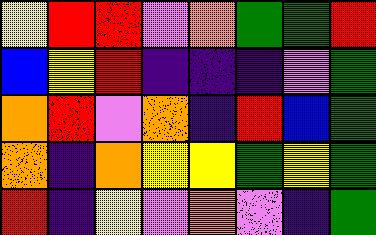[["yellow", "red", "red", "violet", "orange", "green", "green", "red"], ["blue", "yellow", "red", "indigo", "indigo", "indigo", "violet", "green"], ["orange", "red", "violet", "orange", "indigo", "red", "blue", "green"], ["orange", "indigo", "orange", "yellow", "yellow", "green", "yellow", "green"], ["red", "indigo", "yellow", "violet", "orange", "violet", "indigo", "green"]]